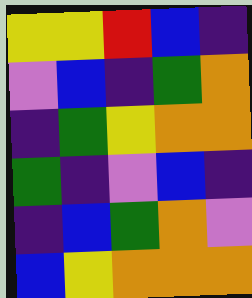[["yellow", "yellow", "red", "blue", "indigo"], ["violet", "blue", "indigo", "green", "orange"], ["indigo", "green", "yellow", "orange", "orange"], ["green", "indigo", "violet", "blue", "indigo"], ["indigo", "blue", "green", "orange", "violet"], ["blue", "yellow", "orange", "orange", "orange"]]